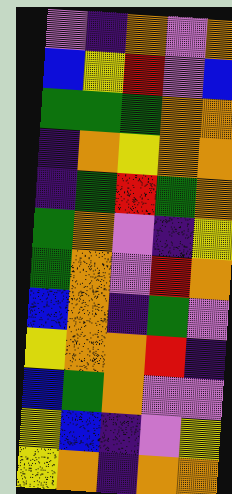[["violet", "indigo", "orange", "violet", "orange"], ["blue", "yellow", "red", "violet", "blue"], ["green", "green", "green", "orange", "orange"], ["indigo", "orange", "yellow", "orange", "orange"], ["indigo", "green", "red", "green", "orange"], ["green", "orange", "violet", "indigo", "yellow"], ["green", "orange", "violet", "red", "orange"], ["blue", "orange", "indigo", "green", "violet"], ["yellow", "orange", "orange", "red", "indigo"], ["blue", "green", "orange", "violet", "violet"], ["yellow", "blue", "indigo", "violet", "yellow"], ["yellow", "orange", "indigo", "orange", "orange"]]